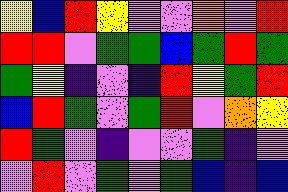[["yellow", "blue", "red", "yellow", "violet", "violet", "orange", "violet", "red"], ["red", "red", "violet", "green", "green", "blue", "green", "red", "green"], ["green", "yellow", "indigo", "violet", "indigo", "red", "yellow", "green", "red"], ["blue", "red", "green", "violet", "green", "red", "violet", "orange", "yellow"], ["red", "green", "violet", "indigo", "violet", "violet", "green", "indigo", "violet"], ["violet", "red", "violet", "green", "violet", "green", "blue", "indigo", "blue"]]